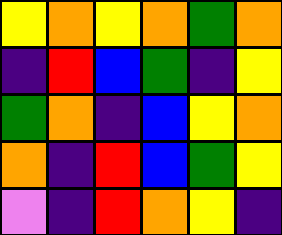[["yellow", "orange", "yellow", "orange", "green", "orange"], ["indigo", "red", "blue", "green", "indigo", "yellow"], ["green", "orange", "indigo", "blue", "yellow", "orange"], ["orange", "indigo", "red", "blue", "green", "yellow"], ["violet", "indigo", "red", "orange", "yellow", "indigo"]]